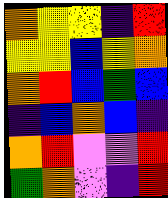[["orange", "yellow", "yellow", "indigo", "red"], ["yellow", "yellow", "blue", "yellow", "orange"], ["orange", "red", "blue", "green", "blue"], ["indigo", "blue", "orange", "blue", "indigo"], ["orange", "red", "violet", "violet", "red"], ["green", "orange", "violet", "indigo", "red"]]